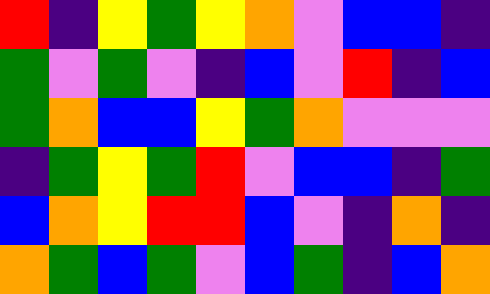[["red", "indigo", "yellow", "green", "yellow", "orange", "violet", "blue", "blue", "indigo"], ["green", "violet", "green", "violet", "indigo", "blue", "violet", "red", "indigo", "blue"], ["green", "orange", "blue", "blue", "yellow", "green", "orange", "violet", "violet", "violet"], ["indigo", "green", "yellow", "green", "red", "violet", "blue", "blue", "indigo", "green"], ["blue", "orange", "yellow", "red", "red", "blue", "violet", "indigo", "orange", "indigo"], ["orange", "green", "blue", "green", "violet", "blue", "green", "indigo", "blue", "orange"]]